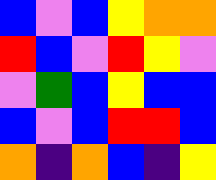[["blue", "violet", "blue", "yellow", "orange", "orange"], ["red", "blue", "violet", "red", "yellow", "violet"], ["violet", "green", "blue", "yellow", "blue", "blue"], ["blue", "violet", "blue", "red", "red", "blue"], ["orange", "indigo", "orange", "blue", "indigo", "yellow"]]